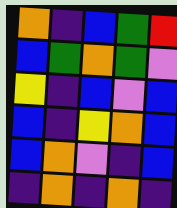[["orange", "indigo", "blue", "green", "red"], ["blue", "green", "orange", "green", "violet"], ["yellow", "indigo", "blue", "violet", "blue"], ["blue", "indigo", "yellow", "orange", "blue"], ["blue", "orange", "violet", "indigo", "blue"], ["indigo", "orange", "indigo", "orange", "indigo"]]